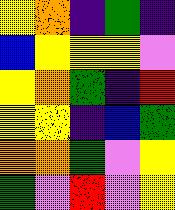[["yellow", "orange", "indigo", "green", "indigo"], ["blue", "yellow", "yellow", "yellow", "violet"], ["yellow", "orange", "green", "indigo", "red"], ["yellow", "yellow", "indigo", "blue", "green"], ["orange", "orange", "green", "violet", "yellow"], ["green", "violet", "red", "violet", "yellow"]]